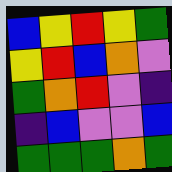[["blue", "yellow", "red", "yellow", "green"], ["yellow", "red", "blue", "orange", "violet"], ["green", "orange", "red", "violet", "indigo"], ["indigo", "blue", "violet", "violet", "blue"], ["green", "green", "green", "orange", "green"]]